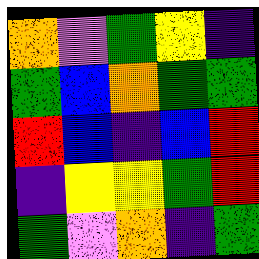[["orange", "violet", "green", "yellow", "indigo"], ["green", "blue", "orange", "green", "green"], ["red", "blue", "indigo", "blue", "red"], ["indigo", "yellow", "yellow", "green", "red"], ["green", "violet", "orange", "indigo", "green"]]